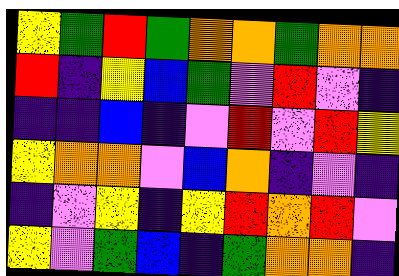[["yellow", "green", "red", "green", "orange", "orange", "green", "orange", "orange"], ["red", "indigo", "yellow", "blue", "green", "violet", "red", "violet", "indigo"], ["indigo", "indigo", "blue", "indigo", "violet", "red", "violet", "red", "yellow"], ["yellow", "orange", "orange", "violet", "blue", "orange", "indigo", "violet", "indigo"], ["indigo", "violet", "yellow", "indigo", "yellow", "red", "orange", "red", "violet"], ["yellow", "violet", "green", "blue", "indigo", "green", "orange", "orange", "indigo"]]